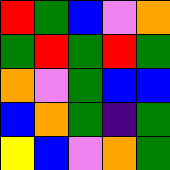[["red", "green", "blue", "violet", "orange"], ["green", "red", "green", "red", "green"], ["orange", "violet", "green", "blue", "blue"], ["blue", "orange", "green", "indigo", "green"], ["yellow", "blue", "violet", "orange", "green"]]